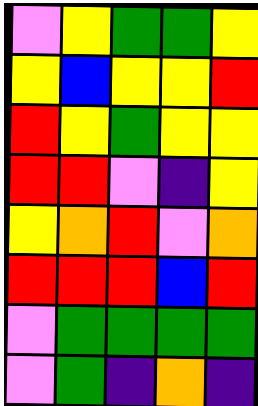[["violet", "yellow", "green", "green", "yellow"], ["yellow", "blue", "yellow", "yellow", "red"], ["red", "yellow", "green", "yellow", "yellow"], ["red", "red", "violet", "indigo", "yellow"], ["yellow", "orange", "red", "violet", "orange"], ["red", "red", "red", "blue", "red"], ["violet", "green", "green", "green", "green"], ["violet", "green", "indigo", "orange", "indigo"]]